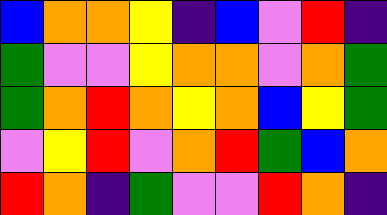[["blue", "orange", "orange", "yellow", "indigo", "blue", "violet", "red", "indigo"], ["green", "violet", "violet", "yellow", "orange", "orange", "violet", "orange", "green"], ["green", "orange", "red", "orange", "yellow", "orange", "blue", "yellow", "green"], ["violet", "yellow", "red", "violet", "orange", "red", "green", "blue", "orange"], ["red", "orange", "indigo", "green", "violet", "violet", "red", "orange", "indigo"]]